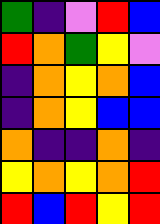[["green", "indigo", "violet", "red", "blue"], ["red", "orange", "green", "yellow", "violet"], ["indigo", "orange", "yellow", "orange", "blue"], ["indigo", "orange", "yellow", "blue", "blue"], ["orange", "indigo", "indigo", "orange", "indigo"], ["yellow", "orange", "yellow", "orange", "red"], ["red", "blue", "red", "yellow", "red"]]